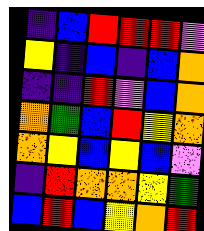[["indigo", "blue", "red", "red", "red", "violet"], ["yellow", "indigo", "blue", "indigo", "blue", "orange"], ["indigo", "indigo", "red", "violet", "blue", "orange"], ["orange", "green", "blue", "red", "yellow", "orange"], ["orange", "yellow", "blue", "yellow", "blue", "violet"], ["indigo", "red", "orange", "orange", "yellow", "green"], ["blue", "red", "blue", "yellow", "orange", "red"]]